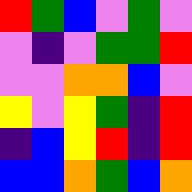[["red", "green", "blue", "violet", "green", "violet"], ["violet", "indigo", "violet", "green", "green", "red"], ["violet", "violet", "orange", "orange", "blue", "violet"], ["yellow", "violet", "yellow", "green", "indigo", "red"], ["indigo", "blue", "yellow", "red", "indigo", "red"], ["blue", "blue", "orange", "green", "blue", "orange"]]